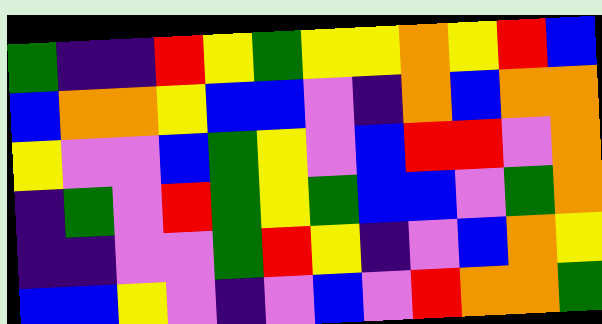[["green", "indigo", "indigo", "red", "yellow", "green", "yellow", "yellow", "orange", "yellow", "red", "blue"], ["blue", "orange", "orange", "yellow", "blue", "blue", "violet", "indigo", "orange", "blue", "orange", "orange"], ["yellow", "violet", "violet", "blue", "green", "yellow", "violet", "blue", "red", "red", "violet", "orange"], ["indigo", "green", "violet", "red", "green", "yellow", "green", "blue", "blue", "violet", "green", "orange"], ["indigo", "indigo", "violet", "violet", "green", "red", "yellow", "indigo", "violet", "blue", "orange", "yellow"], ["blue", "blue", "yellow", "violet", "indigo", "violet", "blue", "violet", "red", "orange", "orange", "green"]]